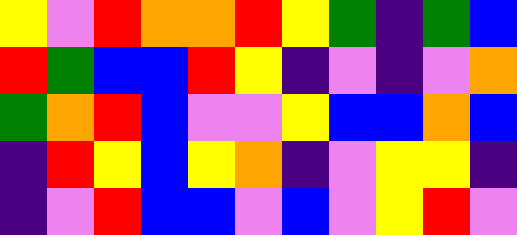[["yellow", "violet", "red", "orange", "orange", "red", "yellow", "green", "indigo", "green", "blue"], ["red", "green", "blue", "blue", "red", "yellow", "indigo", "violet", "indigo", "violet", "orange"], ["green", "orange", "red", "blue", "violet", "violet", "yellow", "blue", "blue", "orange", "blue"], ["indigo", "red", "yellow", "blue", "yellow", "orange", "indigo", "violet", "yellow", "yellow", "indigo"], ["indigo", "violet", "red", "blue", "blue", "violet", "blue", "violet", "yellow", "red", "violet"]]